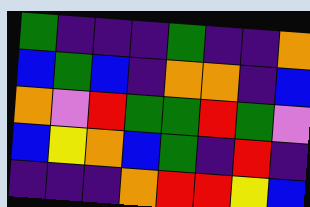[["green", "indigo", "indigo", "indigo", "green", "indigo", "indigo", "orange"], ["blue", "green", "blue", "indigo", "orange", "orange", "indigo", "blue"], ["orange", "violet", "red", "green", "green", "red", "green", "violet"], ["blue", "yellow", "orange", "blue", "green", "indigo", "red", "indigo"], ["indigo", "indigo", "indigo", "orange", "red", "red", "yellow", "blue"]]